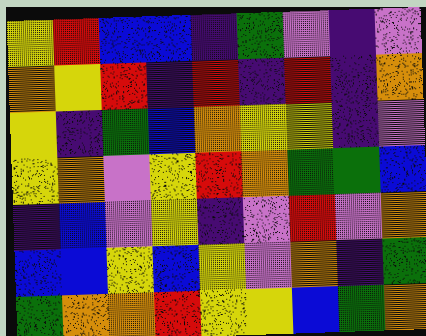[["yellow", "red", "blue", "blue", "indigo", "green", "violet", "indigo", "violet"], ["orange", "yellow", "red", "indigo", "red", "indigo", "red", "indigo", "orange"], ["yellow", "indigo", "green", "blue", "orange", "yellow", "yellow", "indigo", "violet"], ["yellow", "orange", "violet", "yellow", "red", "orange", "green", "green", "blue"], ["indigo", "blue", "violet", "yellow", "indigo", "violet", "red", "violet", "orange"], ["blue", "blue", "yellow", "blue", "yellow", "violet", "orange", "indigo", "green"], ["green", "orange", "orange", "red", "yellow", "yellow", "blue", "green", "orange"]]